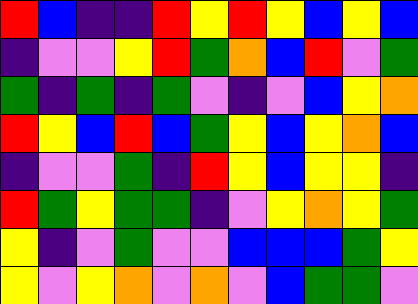[["red", "blue", "indigo", "indigo", "red", "yellow", "red", "yellow", "blue", "yellow", "blue"], ["indigo", "violet", "violet", "yellow", "red", "green", "orange", "blue", "red", "violet", "green"], ["green", "indigo", "green", "indigo", "green", "violet", "indigo", "violet", "blue", "yellow", "orange"], ["red", "yellow", "blue", "red", "blue", "green", "yellow", "blue", "yellow", "orange", "blue"], ["indigo", "violet", "violet", "green", "indigo", "red", "yellow", "blue", "yellow", "yellow", "indigo"], ["red", "green", "yellow", "green", "green", "indigo", "violet", "yellow", "orange", "yellow", "green"], ["yellow", "indigo", "violet", "green", "violet", "violet", "blue", "blue", "blue", "green", "yellow"], ["yellow", "violet", "yellow", "orange", "violet", "orange", "violet", "blue", "green", "green", "violet"]]